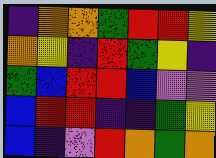[["indigo", "orange", "orange", "green", "red", "red", "yellow"], ["orange", "yellow", "indigo", "red", "green", "yellow", "indigo"], ["green", "blue", "red", "red", "blue", "violet", "violet"], ["blue", "red", "red", "indigo", "indigo", "green", "yellow"], ["blue", "indigo", "violet", "red", "orange", "green", "orange"]]